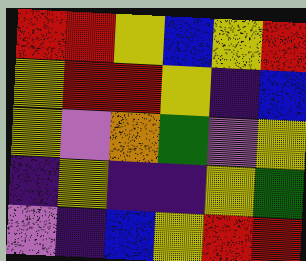[["red", "red", "yellow", "blue", "yellow", "red"], ["yellow", "red", "red", "yellow", "indigo", "blue"], ["yellow", "violet", "orange", "green", "violet", "yellow"], ["indigo", "yellow", "indigo", "indigo", "yellow", "green"], ["violet", "indigo", "blue", "yellow", "red", "red"]]